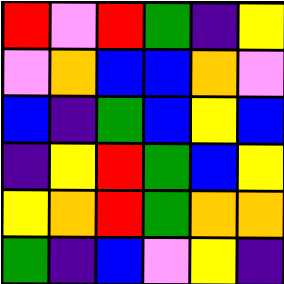[["red", "violet", "red", "green", "indigo", "yellow"], ["violet", "orange", "blue", "blue", "orange", "violet"], ["blue", "indigo", "green", "blue", "yellow", "blue"], ["indigo", "yellow", "red", "green", "blue", "yellow"], ["yellow", "orange", "red", "green", "orange", "orange"], ["green", "indigo", "blue", "violet", "yellow", "indigo"]]